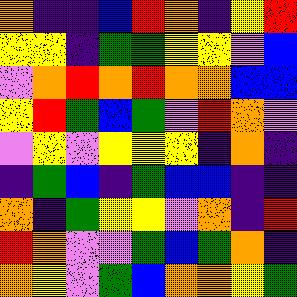[["orange", "indigo", "indigo", "blue", "red", "orange", "indigo", "yellow", "red"], ["yellow", "yellow", "indigo", "green", "green", "yellow", "yellow", "violet", "blue"], ["violet", "orange", "red", "orange", "red", "orange", "orange", "blue", "blue"], ["yellow", "red", "green", "blue", "green", "violet", "red", "orange", "violet"], ["violet", "yellow", "violet", "yellow", "yellow", "yellow", "indigo", "orange", "indigo"], ["indigo", "green", "blue", "indigo", "green", "blue", "blue", "indigo", "indigo"], ["orange", "indigo", "green", "yellow", "yellow", "violet", "orange", "indigo", "red"], ["red", "orange", "violet", "violet", "green", "blue", "green", "orange", "indigo"], ["orange", "yellow", "violet", "green", "blue", "orange", "orange", "yellow", "green"]]